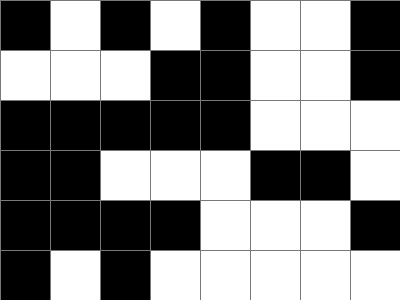[["black", "white", "black", "white", "black", "white", "white", "black"], ["white", "white", "white", "black", "black", "white", "white", "black"], ["black", "black", "black", "black", "black", "white", "white", "white"], ["black", "black", "white", "white", "white", "black", "black", "white"], ["black", "black", "black", "black", "white", "white", "white", "black"], ["black", "white", "black", "white", "white", "white", "white", "white"]]